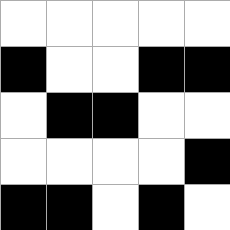[["white", "white", "white", "white", "white"], ["black", "white", "white", "black", "black"], ["white", "black", "black", "white", "white"], ["white", "white", "white", "white", "black"], ["black", "black", "white", "black", "white"]]